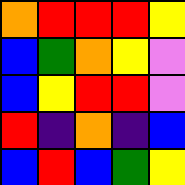[["orange", "red", "red", "red", "yellow"], ["blue", "green", "orange", "yellow", "violet"], ["blue", "yellow", "red", "red", "violet"], ["red", "indigo", "orange", "indigo", "blue"], ["blue", "red", "blue", "green", "yellow"]]